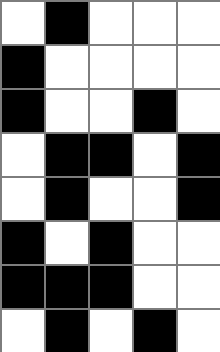[["white", "black", "white", "white", "white"], ["black", "white", "white", "white", "white"], ["black", "white", "white", "black", "white"], ["white", "black", "black", "white", "black"], ["white", "black", "white", "white", "black"], ["black", "white", "black", "white", "white"], ["black", "black", "black", "white", "white"], ["white", "black", "white", "black", "white"]]